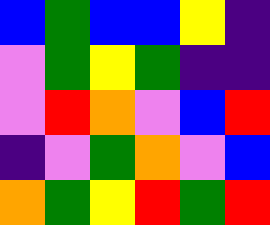[["blue", "green", "blue", "blue", "yellow", "indigo"], ["violet", "green", "yellow", "green", "indigo", "indigo"], ["violet", "red", "orange", "violet", "blue", "red"], ["indigo", "violet", "green", "orange", "violet", "blue"], ["orange", "green", "yellow", "red", "green", "red"]]